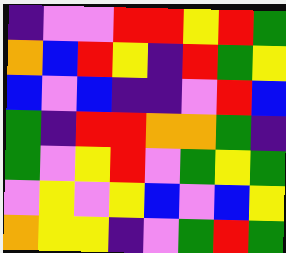[["indigo", "violet", "violet", "red", "red", "yellow", "red", "green"], ["orange", "blue", "red", "yellow", "indigo", "red", "green", "yellow"], ["blue", "violet", "blue", "indigo", "indigo", "violet", "red", "blue"], ["green", "indigo", "red", "red", "orange", "orange", "green", "indigo"], ["green", "violet", "yellow", "red", "violet", "green", "yellow", "green"], ["violet", "yellow", "violet", "yellow", "blue", "violet", "blue", "yellow"], ["orange", "yellow", "yellow", "indigo", "violet", "green", "red", "green"]]